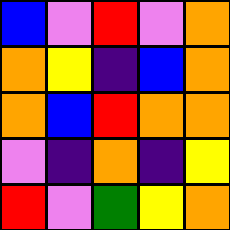[["blue", "violet", "red", "violet", "orange"], ["orange", "yellow", "indigo", "blue", "orange"], ["orange", "blue", "red", "orange", "orange"], ["violet", "indigo", "orange", "indigo", "yellow"], ["red", "violet", "green", "yellow", "orange"]]